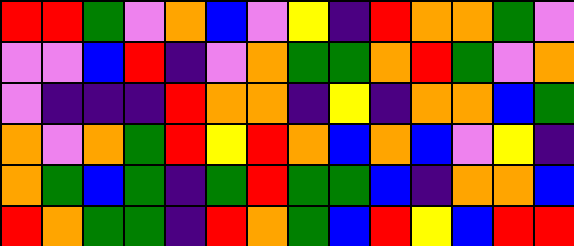[["red", "red", "green", "violet", "orange", "blue", "violet", "yellow", "indigo", "red", "orange", "orange", "green", "violet"], ["violet", "violet", "blue", "red", "indigo", "violet", "orange", "green", "green", "orange", "red", "green", "violet", "orange"], ["violet", "indigo", "indigo", "indigo", "red", "orange", "orange", "indigo", "yellow", "indigo", "orange", "orange", "blue", "green"], ["orange", "violet", "orange", "green", "red", "yellow", "red", "orange", "blue", "orange", "blue", "violet", "yellow", "indigo"], ["orange", "green", "blue", "green", "indigo", "green", "red", "green", "green", "blue", "indigo", "orange", "orange", "blue"], ["red", "orange", "green", "green", "indigo", "red", "orange", "green", "blue", "red", "yellow", "blue", "red", "red"]]